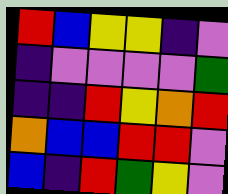[["red", "blue", "yellow", "yellow", "indigo", "violet"], ["indigo", "violet", "violet", "violet", "violet", "green"], ["indigo", "indigo", "red", "yellow", "orange", "red"], ["orange", "blue", "blue", "red", "red", "violet"], ["blue", "indigo", "red", "green", "yellow", "violet"]]